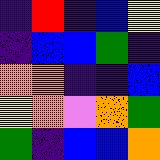[["indigo", "red", "indigo", "blue", "yellow"], ["indigo", "blue", "blue", "green", "indigo"], ["orange", "orange", "indigo", "indigo", "blue"], ["yellow", "orange", "violet", "orange", "green"], ["green", "indigo", "blue", "blue", "orange"]]